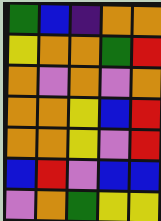[["green", "blue", "indigo", "orange", "orange"], ["yellow", "orange", "orange", "green", "red"], ["orange", "violet", "orange", "violet", "orange"], ["orange", "orange", "yellow", "blue", "red"], ["orange", "orange", "yellow", "violet", "red"], ["blue", "red", "violet", "blue", "blue"], ["violet", "orange", "green", "yellow", "yellow"]]